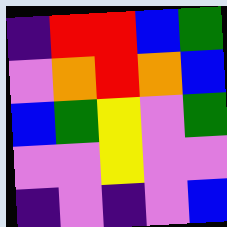[["indigo", "red", "red", "blue", "green"], ["violet", "orange", "red", "orange", "blue"], ["blue", "green", "yellow", "violet", "green"], ["violet", "violet", "yellow", "violet", "violet"], ["indigo", "violet", "indigo", "violet", "blue"]]